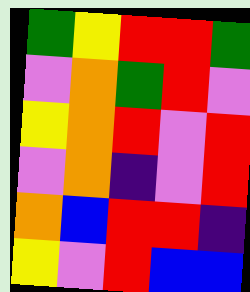[["green", "yellow", "red", "red", "green"], ["violet", "orange", "green", "red", "violet"], ["yellow", "orange", "red", "violet", "red"], ["violet", "orange", "indigo", "violet", "red"], ["orange", "blue", "red", "red", "indigo"], ["yellow", "violet", "red", "blue", "blue"]]